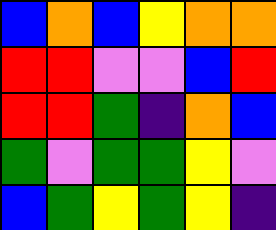[["blue", "orange", "blue", "yellow", "orange", "orange"], ["red", "red", "violet", "violet", "blue", "red"], ["red", "red", "green", "indigo", "orange", "blue"], ["green", "violet", "green", "green", "yellow", "violet"], ["blue", "green", "yellow", "green", "yellow", "indigo"]]